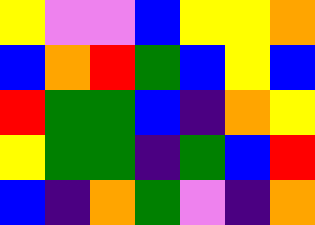[["yellow", "violet", "violet", "blue", "yellow", "yellow", "orange"], ["blue", "orange", "red", "green", "blue", "yellow", "blue"], ["red", "green", "green", "blue", "indigo", "orange", "yellow"], ["yellow", "green", "green", "indigo", "green", "blue", "red"], ["blue", "indigo", "orange", "green", "violet", "indigo", "orange"]]